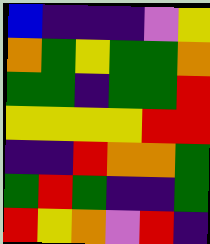[["blue", "indigo", "indigo", "indigo", "violet", "yellow"], ["orange", "green", "yellow", "green", "green", "orange"], ["green", "green", "indigo", "green", "green", "red"], ["yellow", "yellow", "yellow", "yellow", "red", "red"], ["indigo", "indigo", "red", "orange", "orange", "green"], ["green", "red", "green", "indigo", "indigo", "green"], ["red", "yellow", "orange", "violet", "red", "indigo"]]